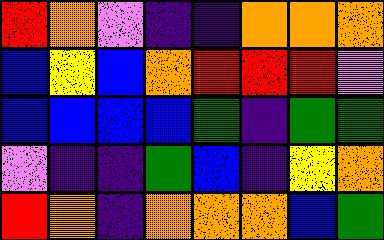[["red", "orange", "violet", "indigo", "indigo", "orange", "orange", "orange"], ["blue", "yellow", "blue", "orange", "red", "red", "red", "violet"], ["blue", "blue", "blue", "blue", "green", "indigo", "green", "green"], ["violet", "indigo", "indigo", "green", "blue", "indigo", "yellow", "orange"], ["red", "orange", "indigo", "orange", "orange", "orange", "blue", "green"]]